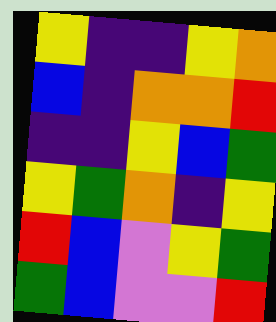[["yellow", "indigo", "indigo", "yellow", "orange"], ["blue", "indigo", "orange", "orange", "red"], ["indigo", "indigo", "yellow", "blue", "green"], ["yellow", "green", "orange", "indigo", "yellow"], ["red", "blue", "violet", "yellow", "green"], ["green", "blue", "violet", "violet", "red"]]